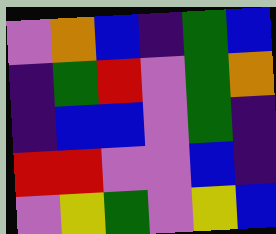[["violet", "orange", "blue", "indigo", "green", "blue"], ["indigo", "green", "red", "violet", "green", "orange"], ["indigo", "blue", "blue", "violet", "green", "indigo"], ["red", "red", "violet", "violet", "blue", "indigo"], ["violet", "yellow", "green", "violet", "yellow", "blue"]]